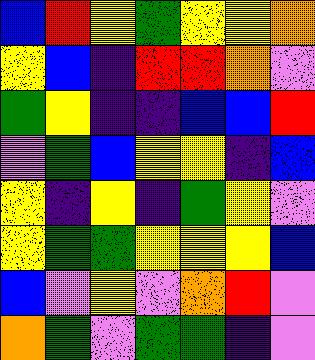[["blue", "red", "yellow", "green", "yellow", "yellow", "orange"], ["yellow", "blue", "indigo", "red", "red", "orange", "violet"], ["green", "yellow", "indigo", "indigo", "blue", "blue", "red"], ["violet", "green", "blue", "yellow", "yellow", "indigo", "blue"], ["yellow", "indigo", "yellow", "indigo", "green", "yellow", "violet"], ["yellow", "green", "green", "yellow", "yellow", "yellow", "blue"], ["blue", "violet", "yellow", "violet", "orange", "red", "violet"], ["orange", "green", "violet", "green", "green", "indigo", "violet"]]